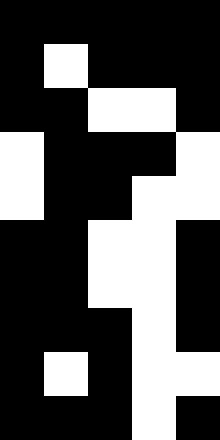[["black", "black", "black", "black", "black"], ["black", "white", "black", "black", "black"], ["black", "black", "white", "white", "black"], ["white", "black", "black", "black", "white"], ["white", "black", "black", "white", "white"], ["black", "black", "white", "white", "black"], ["black", "black", "white", "white", "black"], ["black", "black", "black", "white", "black"], ["black", "white", "black", "white", "white"], ["black", "black", "black", "white", "black"]]